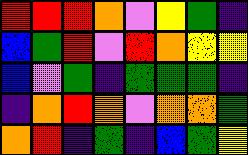[["red", "red", "red", "orange", "violet", "yellow", "green", "indigo"], ["blue", "green", "red", "violet", "red", "orange", "yellow", "yellow"], ["blue", "violet", "green", "indigo", "green", "green", "green", "indigo"], ["indigo", "orange", "red", "orange", "violet", "orange", "orange", "green"], ["orange", "red", "indigo", "green", "indigo", "blue", "green", "yellow"]]